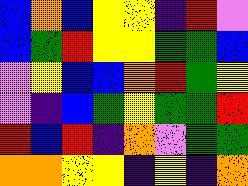[["blue", "orange", "blue", "yellow", "yellow", "indigo", "red", "violet"], ["blue", "green", "red", "yellow", "yellow", "green", "green", "blue"], ["violet", "yellow", "blue", "blue", "orange", "red", "green", "yellow"], ["violet", "indigo", "blue", "green", "yellow", "green", "green", "red"], ["red", "blue", "red", "indigo", "orange", "violet", "green", "green"], ["orange", "orange", "yellow", "yellow", "indigo", "yellow", "indigo", "orange"]]